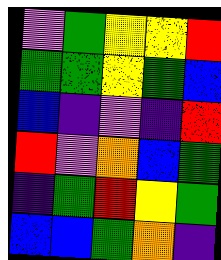[["violet", "green", "yellow", "yellow", "red"], ["green", "green", "yellow", "green", "blue"], ["blue", "indigo", "violet", "indigo", "red"], ["red", "violet", "orange", "blue", "green"], ["indigo", "green", "red", "yellow", "green"], ["blue", "blue", "green", "orange", "indigo"]]